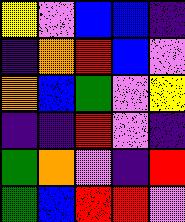[["yellow", "violet", "blue", "blue", "indigo"], ["indigo", "orange", "red", "blue", "violet"], ["orange", "blue", "green", "violet", "yellow"], ["indigo", "indigo", "red", "violet", "indigo"], ["green", "orange", "violet", "indigo", "red"], ["green", "blue", "red", "red", "violet"]]